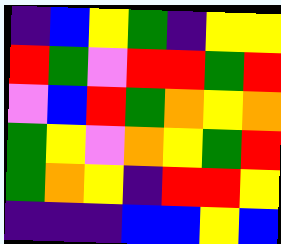[["indigo", "blue", "yellow", "green", "indigo", "yellow", "yellow"], ["red", "green", "violet", "red", "red", "green", "red"], ["violet", "blue", "red", "green", "orange", "yellow", "orange"], ["green", "yellow", "violet", "orange", "yellow", "green", "red"], ["green", "orange", "yellow", "indigo", "red", "red", "yellow"], ["indigo", "indigo", "indigo", "blue", "blue", "yellow", "blue"]]